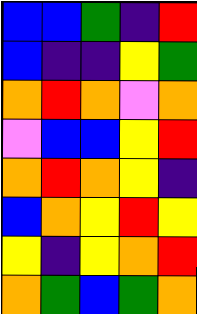[["blue", "blue", "green", "indigo", "red"], ["blue", "indigo", "indigo", "yellow", "green"], ["orange", "red", "orange", "violet", "orange"], ["violet", "blue", "blue", "yellow", "red"], ["orange", "red", "orange", "yellow", "indigo"], ["blue", "orange", "yellow", "red", "yellow"], ["yellow", "indigo", "yellow", "orange", "red"], ["orange", "green", "blue", "green", "orange"]]